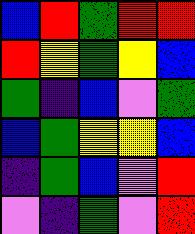[["blue", "red", "green", "red", "red"], ["red", "yellow", "green", "yellow", "blue"], ["green", "indigo", "blue", "violet", "green"], ["blue", "green", "yellow", "yellow", "blue"], ["indigo", "green", "blue", "violet", "red"], ["violet", "indigo", "green", "violet", "red"]]